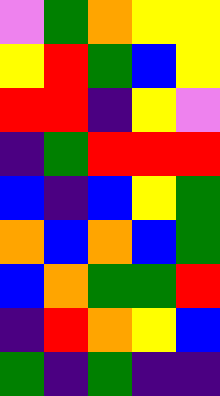[["violet", "green", "orange", "yellow", "yellow"], ["yellow", "red", "green", "blue", "yellow"], ["red", "red", "indigo", "yellow", "violet"], ["indigo", "green", "red", "red", "red"], ["blue", "indigo", "blue", "yellow", "green"], ["orange", "blue", "orange", "blue", "green"], ["blue", "orange", "green", "green", "red"], ["indigo", "red", "orange", "yellow", "blue"], ["green", "indigo", "green", "indigo", "indigo"]]